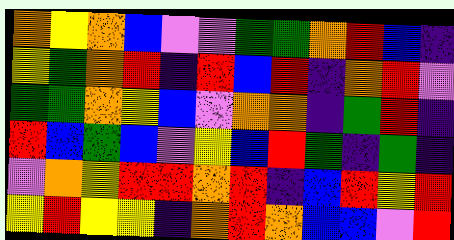[["orange", "yellow", "orange", "blue", "violet", "violet", "green", "green", "orange", "red", "blue", "indigo"], ["yellow", "green", "orange", "red", "indigo", "red", "blue", "red", "indigo", "orange", "red", "violet"], ["green", "green", "orange", "yellow", "blue", "violet", "orange", "orange", "indigo", "green", "red", "indigo"], ["red", "blue", "green", "blue", "violet", "yellow", "blue", "red", "green", "indigo", "green", "indigo"], ["violet", "orange", "yellow", "red", "red", "orange", "red", "indigo", "blue", "red", "yellow", "red"], ["yellow", "red", "yellow", "yellow", "indigo", "orange", "red", "orange", "blue", "blue", "violet", "red"]]